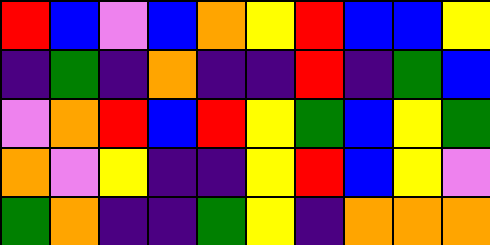[["red", "blue", "violet", "blue", "orange", "yellow", "red", "blue", "blue", "yellow"], ["indigo", "green", "indigo", "orange", "indigo", "indigo", "red", "indigo", "green", "blue"], ["violet", "orange", "red", "blue", "red", "yellow", "green", "blue", "yellow", "green"], ["orange", "violet", "yellow", "indigo", "indigo", "yellow", "red", "blue", "yellow", "violet"], ["green", "orange", "indigo", "indigo", "green", "yellow", "indigo", "orange", "orange", "orange"]]